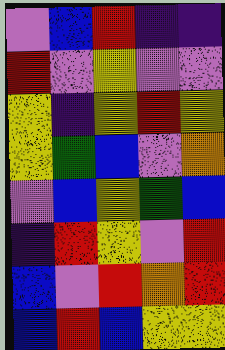[["violet", "blue", "red", "indigo", "indigo"], ["red", "violet", "yellow", "violet", "violet"], ["yellow", "indigo", "yellow", "red", "yellow"], ["yellow", "green", "blue", "violet", "orange"], ["violet", "blue", "yellow", "green", "blue"], ["indigo", "red", "yellow", "violet", "red"], ["blue", "violet", "red", "orange", "red"], ["blue", "red", "blue", "yellow", "yellow"]]